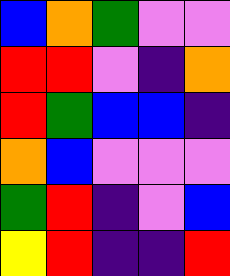[["blue", "orange", "green", "violet", "violet"], ["red", "red", "violet", "indigo", "orange"], ["red", "green", "blue", "blue", "indigo"], ["orange", "blue", "violet", "violet", "violet"], ["green", "red", "indigo", "violet", "blue"], ["yellow", "red", "indigo", "indigo", "red"]]